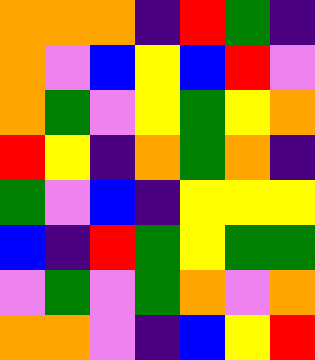[["orange", "orange", "orange", "indigo", "red", "green", "indigo"], ["orange", "violet", "blue", "yellow", "blue", "red", "violet"], ["orange", "green", "violet", "yellow", "green", "yellow", "orange"], ["red", "yellow", "indigo", "orange", "green", "orange", "indigo"], ["green", "violet", "blue", "indigo", "yellow", "yellow", "yellow"], ["blue", "indigo", "red", "green", "yellow", "green", "green"], ["violet", "green", "violet", "green", "orange", "violet", "orange"], ["orange", "orange", "violet", "indigo", "blue", "yellow", "red"]]